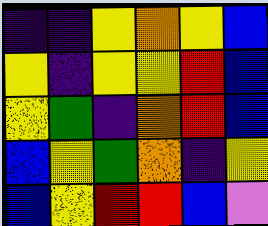[["indigo", "indigo", "yellow", "orange", "yellow", "blue"], ["yellow", "indigo", "yellow", "yellow", "red", "blue"], ["yellow", "green", "indigo", "orange", "red", "blue"], ["blue", "yellow", "green", "orange", "indigo", "yellow"], ["blue", "yellow", "red", "red", "blue", "violet"]]